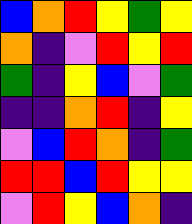[["blue", "orange", "red", "yellow", "green", "yellow"], ["orange", "indigo", "violet", "red", "yellow", "red"], ["green", "indigo", "yellow", "blue", "violet", "green"], ["indigo", "indigo", "orange", "red", "indigo", "yellow"], ["violet", "blue", "red", "orange", "indigo", "green"], ["red", "red", "blue", "red", "yellow", "yellow"], ["violet", "red", "yellow", "blue", "orange", "indigo"]]